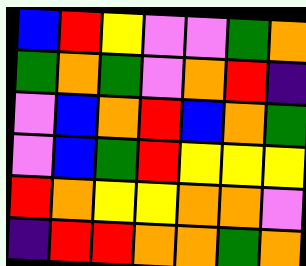[["blue", "red", "yellow", "violet", "violet", "green", "orange"], ["green", "orange", "green", "violet", "orange", "red", "indigo"], ["violet", "blue", "orange", "red", "blue", "orange", "green"], ["violet", "blue", "green", "red", "yellow", "yellow", "yellow"], ["red", "orange", "yellow", "yellow", "orange", "orange", "violet"], ["indigo", "red", "red", "orange", "orange", "green", "orange"]]